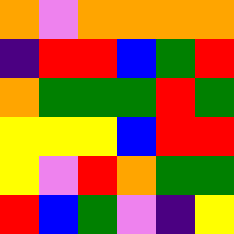[["orange", "violet", "orange", "orange", "orange", "orange"], ["indigo", "red", "red", "blue", "green", "red"], ["orange", "green", "green", "green", "red", "green"], ["yellow", "yellow", "yellow", "blue", "red", "red"], ["yellow", "violet", "red", "orange", "green", "green"], ["red", "blue", "green", "violet", "indigo", "yellow"]]